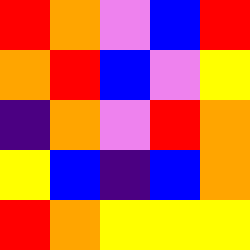[["red", "orange", "violet", "blue", "red"], ["orange", "red", "blue", "violet", "yellow"], ["indigo", "orange", "violet", "red", "orange"], ["yellow", "blue", "indigo", "blue", "orange"], ["red", "orange", "yellow", "yellow", "yellow"]]